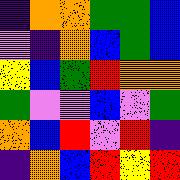[["indigo", "orange", "orange", "green", "green", "blue"], ["violet", "indigo", "orange", "blue", "green", "blue"], ["yellow", "blue", "green", "red", "orange", "orange"], ["green", "violet", "violet", "blue", "violet", "green"], ["orange", "blue", "red", "violet", "red", "indigo"], ["indigo", "orange", "blue", "red", "yellow", "red"]]